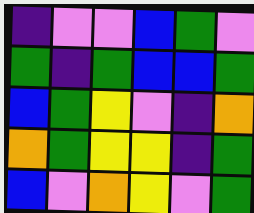[["indigo", "violet", "violet", "blue", "green", "violet"], ["green", "indigo", "green", "blue", "blue", "green"], ["blue", "green", "yellow", "violet", "indigo", "orange"], ["orange", "green", "yellow", "yellow", "indigo", "green"], ["blue", "violet", "orange", "yellow", "violet", "green"]]